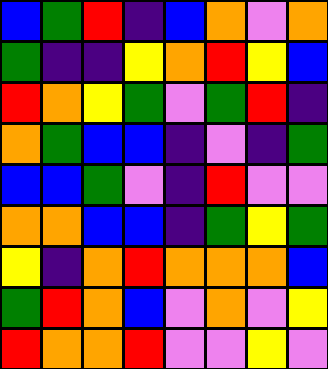[["blue", "green", "red", "indigo", "blue", "orange", "violet", "orange"], ["green", "indigo", "indigo", "yellow", "orange", "red", "yellow", "blue"], ["red", "orange", "yellow", "green", "violet", "green", "red", "indigo"], ["orange", "green", "blue", "blue", "indigo", "violet", "indigo", "green"], ["blue", "blue", "green", "violet", "indigo", "red", "violet", "violet"], ["orange", "orange", "blue", "blue", "indigo", "green", "yellow", "green"], ["yellow", "indigo", "orange", "red", "orange", "orange", "orange", "blue"], ["green", "red", "orange", "blue", "violet", "orange", "violet", "yellow"], ["red", "orange", "orange", "red", "violet", "violet", "yellow", "violet"]]